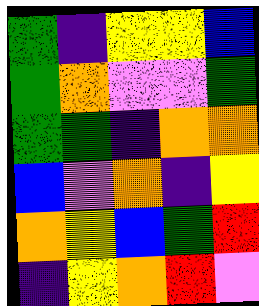[["green", "indigo", "yellow", "yellow", "blue"], ["green", "orange", "violet", "violet", "green"], ["green", "green", "indigo", "orange", "orange"], ["blue", "violet", "orange", "indigo", "yellow"], ["orange", "yellow", "blue", "green", "red"], ["indigo", "yellow", "orange", "red", "violet"]]